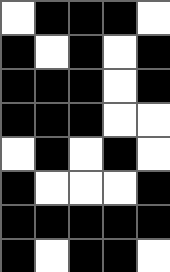[["white", "black", "black", "black", "white"], ["black", "white", "black", "white", "black"], ["black", "black", "black", "white", "black"], ["black", "black", "black", "white", "white"], ["white", "black", "white", "black", "white"], ["black", "white", "white", "white", "black"], ["black", "black", "black", "black", "black"], ["black", "white", "black", "black", "white"]]